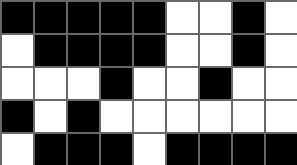[["black", "black", "black", "black", "black", "white", "white", "black", "white"], ["white", "black", "black", "black", "black", "white", "white", "black", "white"], ["white", "white", "white", "black", "white", "white", "black", "white", "white"], ["black", "white", "black", "white", "white", "white", "white", "white", "white"], ["white", "black", "black", "black", "white", "black", "black", "black", "black"]]